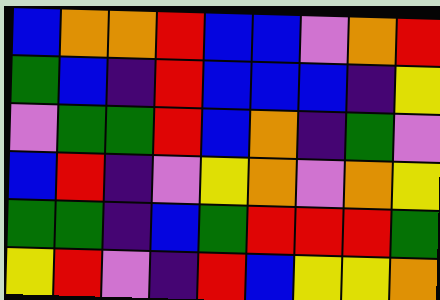[["blue", "orange", "orange", "red", "blue", "blue", "violet", "orange", "red"], ["green", "blue", "indigo", "red", "blue", "blue", "blue", "indigo", "yellow"], ["violet", "green", "green", "red", "blue", "orange", "indigo", "green", "violet"], ["blue", "red", "indigo", "violet", "yellow", "orange", "violet", "orange", "yellow"], ["green", "green", "indigo", "blue", "green", "red", "red", "red", "green"], ["yellow", "red", "violet", "indigo", "red", "blue", "yellow", "yellow", "orange"]]